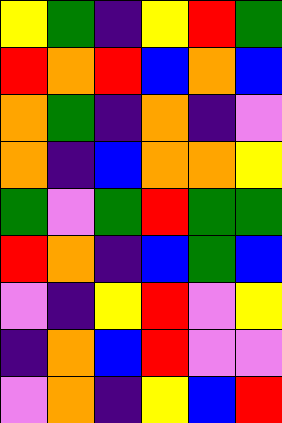[["yellow", "green", "indigo", "yellow", "red", "green"], ["red", "orange", "red", "blue", "orange", "blue"], ["orange", "green", "indigo", "orange", "indigo", "violet"], ["orange", "indigo", "blue", "orange", "orange", "yellow"], ["green", "violet", "green", "red", "green", "green"], ["red", "orange", "indigo", "blue", "green", "blue"], ["violet", "indigo", "yellow", "red", "violet", "yellow"], ["indigo", "orange", "blue", "red", "violet", "violet"], ["violet", "orange", "indigo", "yellow", "blue", "red"]]